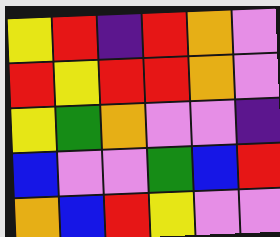[["yellow", "red", "indigo", "red", "orange", "violet"], ["red", "yellow", "red", "red", "orange", "violet"], ["yellow", "green", "orange", "violet", "violet", "indigo"], ["blue", "violet", "violet", "green", "blue", "red"], ["orange", "blue", "red", "yellow", "violet", "violet"]]